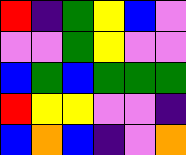[["red", "indigo", "green", "yellow", "blue", "violet"], ["violet", "violet", "green", "yellow", "violet", "violet"], ["blue", "green", "blue", "green", "green", "green"], ["red", "yellow", "yellow", "violet", "violet", "indigo"], ["blue", "orange", "blue", "indigo", "violet", "orange"]]